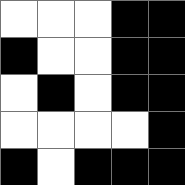[["white", "white", "white", "black", "black"], ["black", "white", "white", "black", "black"], ["white", "black", "white", "black", "black"], ["white", "white", "white", "white", "black"], ["black", "white", "black", "black", "black"]]